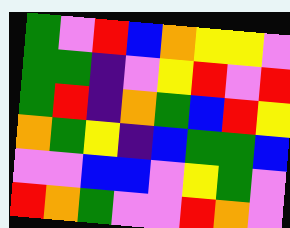[["green", "violet", "red", "blue", "orange", "yellow", "yellow", "violet"], ["green", "green", "indigo", "violet", "yellow", "red", "violet", "red"], ["green", "red", "indigo", "orange", "green", "blue", "red", "yellow"], ["orange", "green", "yellow", "indigo", "blue", "green", "green", "blue"], ["violet", "violet", "blue", "blue", "violet", "yellow", "green", "violet"], ["red", "orange", "green", "violet", "violet", "red", "orange", "violet"]]